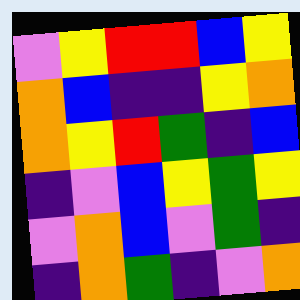[["violet", "yellow", "red", "red", "blue", "yellow"], ["orange", "blue", "indigo", "indigo", "yellow", "orange"], ["orange", "yellow", "red", "green", "indigo", "blue"], ["indigo", "violet", "blue", "yellow", "green", "yellow"], ["violet", "orange", "blue", "violet", "green", "indigo"], ["indigo", "orange", "green", "indigo", "violet", "orange"]]